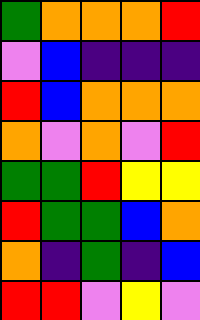[["green", "orange", "orange", "orange", "red"], ["violet", "blue", "indigo", "indigo", "indigo"], ["red", "blue", "orange", "orange", "orange"], ["orange", "violet", "orange", "violet", "red"], ["green", "green", "red", "yellow", "yellow"], ["red", "green", "green", "blue", "orange"], ["orange", "indigo", "green", "indigo", "blue"], ["red", "red", "violet", "yellow", "violet"]]